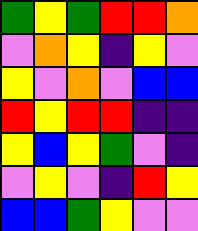[["green", "yellow", "green", "red", "red", "orange"], ["violet", "orange", "yellow", "indigo", "yellow", "violet"], ["yellow", "violet", "orange", "violet", "blue", "blue"], ["red", "yellow", "red", "red", "indigo", "indigo"], ["yellow", "blue", "yellow", "green", "violet", "indigo"], ["violet", "yellow", "violet", "indigo", "red", "yellow"], ["blue", "blue", "green", "yellow", "violet", "violet"]]